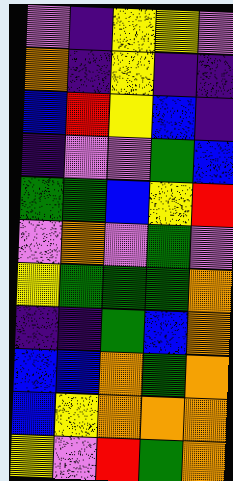[["violet", "indigo", "yellow", "yellow", "violet"], ["orange", "indigo", "yellow", "indigo", "indigo"], ["blue", "red", "yellow", "blue", "indigo"], ["indigo", "violet", "violet", "green", "blue"], ["green", "green", "blue", "yellow", "red"], ["violet", "orange", "violet", "green", "violet"], ["yellow", "green", "green", "green", "orange"], ["indigo", "indigo", "green", "blue", "orange"], ["blue", "blue", "orange", "green", "orange"], ["blue", "yellow", "orange", "orange", "orange"], ["yellow", "violet", "red", "green", "orange"]]